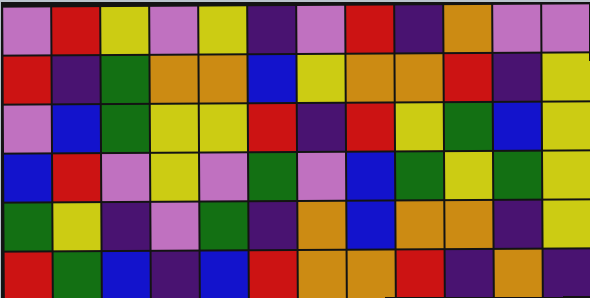[["violet", "red", "yellow", "violet", "yellow", "indigo", "violet", "red", "indigo", "orange", "violet", "violet"], ["red", "indigo", "green", "orange", "orange", "blue", "yellow", "orange", "orange", "red", "indigo", "yellow"], ["violet", "blue", "green", "yellow", "yellow", "red", "indigo", "red", "yellow", "green", "blue", "yellow"], ["blue", "red", "violet", "yellow", "violet", "green", "violet", "blue", "green", "yellow", "green", "yellow"], ["green", "yellow", "indigo", "violet", "green", "indigo", "orange", "blue", "orange", "orange", "indigo", "yellow"], ["red", "green", "blue", "indigo", "blue", "red", "orange", "orange", "red", "indigo", "orange", "indigo"]]